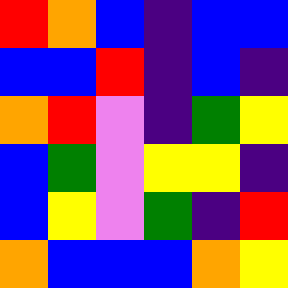[["red", "orange", "blue", "indigo", "blue", "blue"], ["blue", "blue", "red", "indigo", "blue", "indigo"], ["orange", "red", "violet", "indigo", "green", "yellow"], ["blue", "green", "violet", "yellow", "yellow", "indigo"], ["blue", "yellow", "violet", "green", "indigo", "red"], ["orange", "blue", "blue", "blue", "orange", "yellow"]]